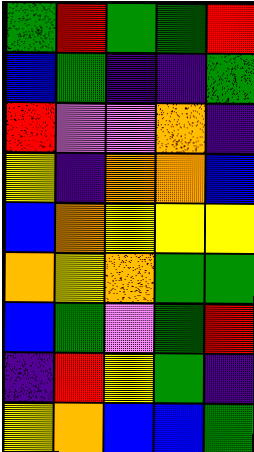[["green", "red", "green", "green", "red"], ["blue", "green", "indigo", "indigo", "green"], ["red", "violet", "violet", "orange", "indigo"], ["yellow", "indigo", "orange", "orange", "blue"], ["blue", "orange", "yellow", "yellow", "yellow"], ["orange", "yellow", "orange", "green", "green"], ["blue", "green", "violet", "green", "red"], ["indigo", "red", "yellow", "green", "indigo"], ["yellow", "orange", "blue", "blue", "green"]]